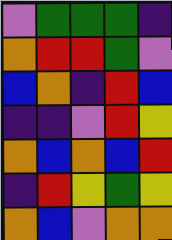[["violet", "green", "green", "green", "indigo"], ["orange", "red", "red", "green", "violet"], ["blue", "orange", "indigo", "red", "blue"], ["indigo", "indigo", "violet", "red", "yellow"], ["orange", "blue", "orange", "blue", "red"], ["indigo", "red", "yellow", "green", "yellow"], ["orange", "blue", "violet", "orange", "orange"]]